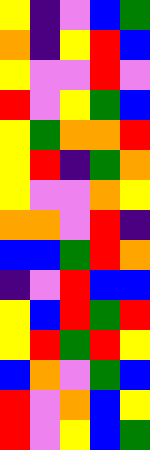[["yellow", "indigo", "violet", "blue", "green"], ["orange", "indigo", "yellow", "red", "blue"], ["yellow", "violet", "violet", "red", "violet"], ["red", "violet", "yellow", "green", "blue"], ["yellow", "green", "orange", "orange", "red"], ["yellow", "red", "indigo", "green", "orange"], ["yellow", "violet", "violet", "orange", "yellow"], ["orange", "orange", "violet", "red", "indigo"], ["blue", "blue", "green", "red", "orange"], ["indigo", "violet", "red", "blue", "blue"], ["yellow", "blue", "red", "green", "red"], ["yellow", "red", "green", "red", "yellow"], ["blue", "orange", "violet", "green", "blue"], ["red", "violet", "orange", "blue", "yellow"], ["red", "violet", "yellow", "blue", "green"]]